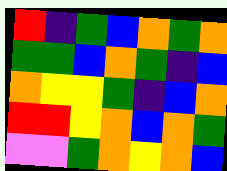[["red", "indigo", "green", "blue", "orange", "green", "orange"], ["green", "green", "blue", "orange", "green", "indigo", "blue"], ["orange", "yellow", "yellow", "green", "indigo", "blue", "orange"], ["red", "red", "yellow", "orange", "blue", "orange", "green"], ["violet", "violet", "green", "orange", "yellow", "orange", "blue"]]